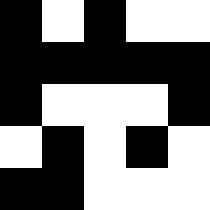[["black", "white", "black", "white", "white"], ["black", "black", "black", "black", "black"], ["black", "white", "white", "white", "black"], ["white", "black", "white", "black", "white"], ["black", "black", "white", "white", "white"]]